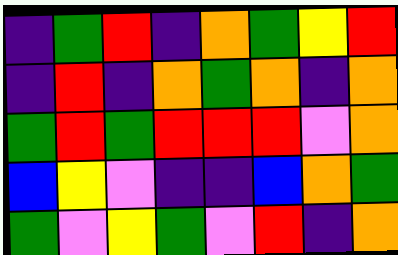[["indigo", "green", "red", "indigo", "orange", "green", "yellow", "red"], ["indigo", "red", "indigo", "orange", "green", "orange", "indigo", "orange"], ["green", "red", "green", "red", "red", "red", "violet", "orange"], ["blue", "yellow", "violet", "indigo", "indigo", "blue", "orange", "green"], ["green", "violet", "yellow", "green", "violet", "red", "indigo", "orange"]]